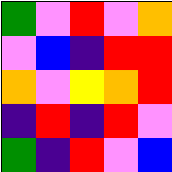[["green", "violet", "red", "violet", "orange"], ["violet", "blue", "indigo", "red", "red"], ["orange", "violet", "yellow", "orange", "red"], ["indigo", "red", "indigo", "red", "violet"], ["green", "indigo", "red", "violet", "blue"]]